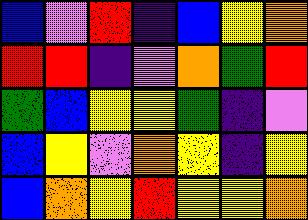[["blue", "violet", "red", "indigo", "blue", "yellow", "orange"], ["red", "red", "indigo", "violet", "orange", "green", "red"], ["green", "blue", "yellow", "yellow", "green", "indigo", "violet"], ["blue", "yellow", "violet", "orange", "yellow", "indigo", "yellow"], ["blue", "orange", "yellow", "red", "yellow", "yellow", "orange"]]